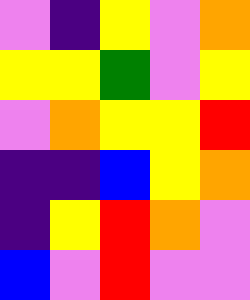[["violet", "indigo", "yellow", "violet", "orange"], ["yellow", "yellow", "green", "violet", "yellow"], ["violet", "orange", "yellow", "yellow", "red"], ["indigo", "indigo", "blue", "yellow", "orange"], ["indigo", "yellow", "red", "orange", "violet"], ["blue", "violet", "red", "violet", "violet"]]